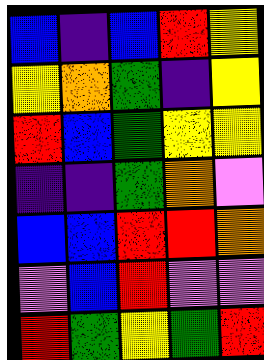[["blue", "indigo", "blue", "red", "yellow"], ["yellow", "orange", "green", "indigo", "yellow"], ["red", "blue", "green", "yellow", "yellow"], ["indigo", "indigo", "green", "orange", "violet"], ["blue", "blue", "red", "red", "orange"], ["violet", "blue", "red", "violet", "violet"], ["red", "green", "yellow", "green", "red"]]